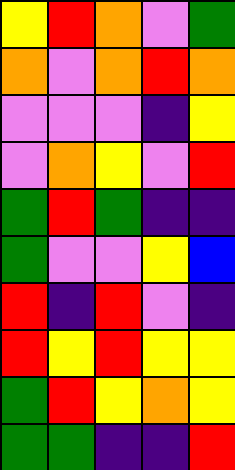[["yellow", "red", "orange", "violet", "green"], ["orange", "violet", "orange", "red", "orange"], ["violet", "violet", "violet", "indigo", "yellow"], ["violet", "orange", "yellow", "violet", "red"], ["green", "red", "green", "indigo", "indigo"], ["green", "violet", "violet", "yellow", "blue"], ["red", "indigo", "red", "violet", "indigo"], ["red", "yellow", "red", "yellow", "yellow"], ["green", "red", "yellow", "orange", "yellow"], ["green", "green", "indigo", "indigo", "red"]]